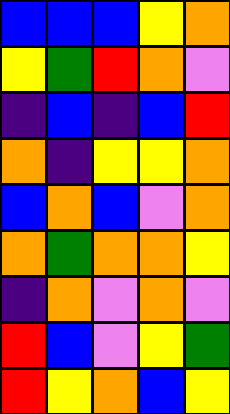[["blue", "blue", "blue", "yellow", "orange"], ["yellow", "green", "red", "orange", "violet"], ["indigo", "blue", "indigo", "blue", "red"], ["orange", "indigo", "yellow", "yellow", "orange"], ["blue", "orange", "blue", "violet", "orange"], ["orange", "green", "orange", "orange", "yellow"], ["indigo", "orange", "violet", "orange", "violet"], ["red", "blue", "violet", "yellow", "green"], ["red", "yellow", "orange", "blue", "yellow"]]